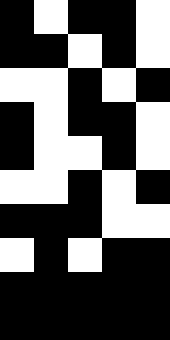[["black", "white", "black", "black", "white"], ["black", "black", "white", "black", "white"], ["white", "white", "black", "white", "black"], ["black", "white", "black", "black", "white"], ["black", "white", "white", "black", "white"], ["white", "white", "black", "white", "black"], ["black", "black", "black", "white", "white"], ["white", "black", "white", "black", "black"], ["black", "black", "black", "black", "black"], ["black", "black", "black", "black", "black"]]